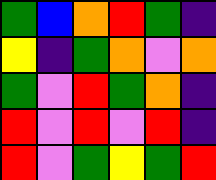[["green", "blue", "orange", "red", "green", "indigo"], ["yellow", "indigo", "green", "orange", "violet", "orange"], ["green", "violet", "red", "green", "orange", "indigo"], ["red", "violet", "red", "violet", "red", "indigo"], ["red", "violet", "green", "yellow", "green", "red"]]